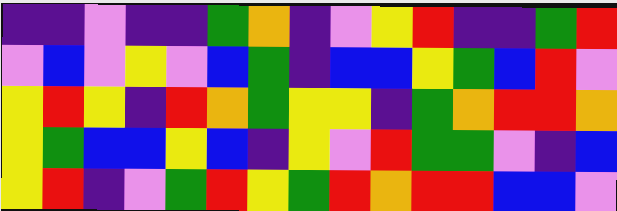[["indigo", "indigo", "violet", "indigo", "indigo", "green", "orange", "indigo", "violet", "yellow", "red", "indigo", "indigo", "green", "red"], ["violet", "blue", "violet", "yellow", "violet", "blue", "green", "indigo", "blue", "blue", "yellow", "green", "blue", "red", "violet"], ["yellow", "red", "yellow", "indigo", "red", "orange", "green", "yellow", "yellow", "indigo", "green", "orange", "red", "red", "orange"], ["yellow", "green", "blue", "blue", "yellow", "blue", "indigo", "yellow", "violet", "red", "green", "green", "violet", "indigo", "blue"], ["yellow", "red", "indigo", "violet", "green", "red", "yellow", "green", "red", "orange", "red", "red", "blue", "blue", "violet"]]